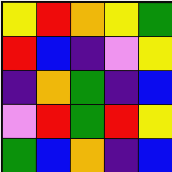[["yellow", "red", "orange", "yellow", "green"], ["red", "blue", "indigo", "violet", "yellow"], ["indigo", "orange", "green", "indigo", "blue"], ["violet", "red", "green", "red", "yellow"], ["green", "blue", "orange", "indigo", "blue"]]